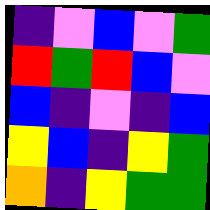[["indigo", "violet", "blue", "violet", "green"], ["red", "green", "red", "blue", "violet"], ["blue", "indigo", "violet", "indigo", "blue"], ["yellow", "blue", "indigo", "yellow", "green"], ["orange", "indigo", "yellow", "green", "green"]]